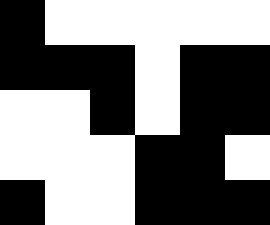[["black", "white", "white", "white", "white", "white"], ["black", "black", "black", "white", "black", "black"], ["white", "white", "black", "white", "black", "black"], ["white", "white", "white", "black", "black", "white"], ["black", "white", "white", "black", "black", "black"]]